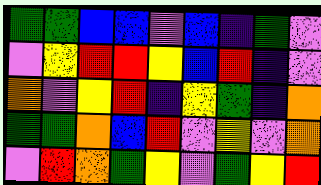[["green", "green", "blue", "blue", "violet", "blue", "indigo", "green", "violet"], ["violet", "yellow", "red", "red", "yellow", "blue", "red", "indigo", "violet"], ["orange", "violet", "yellow", "red", "indigo", "yellow", "green", "indigo", "orange"], ["green", "green", "orange", "blue", "red", "violet", "yellow", "violet", "orange"], ["violet", "red", "orange", "green", "yellow", "violet", "green", "yellow", "red"]]